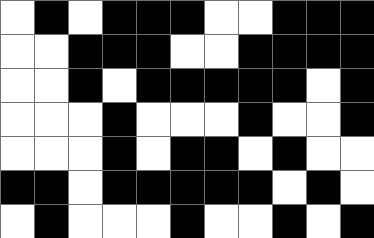[["white", "black", "white", "black", "black", "black", "white", "white", "black", "black", "black"], ["white", "white", "black", "black", "black", "white", "white", "black", "black", "black", "black"], ["white", "white", "black", "white", "black", "black", "black", "black", "black", "white", "black"], ["white", "white", "white", "black", "white", "white", "white", "black", "white", "white", "black"], ["white", "white", "white", "black", "white", "black", "black", "white", "black", "white", "white"], ["black", "black", "white", "black", "black", "black", "black", "black", "white", "black", "white"], ["white", "black", "white", "white", "white", "black", "white", "white", "black", "white", "black"]]